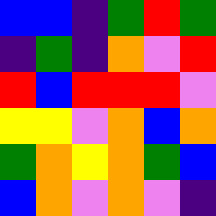[["blue", "blue", "indigo", "green", "red", "green"], ["indigo", "green", "indigo", "orange", "violet", "red"], ["red", "blue", "red", "red", "red", "violet"], ["yellow", "yellow", "violet", "orange", "blue", "orange"], ["green", "orange", "yellow", "orange", "green", "blue"], ["blue", "orange", "violet", "orange", "violet", "indigo"]]